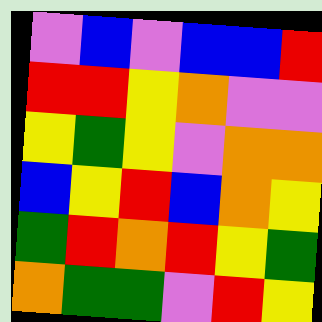[["violet", "blue", "violet", "blue", "blue", "red"], ["red", "red", "yellow", "orange", "violet", "violet"], ["yellow", "green", "yellow", "violet", "orange", "orange"], ["blue", "yellow", "red", "blue", "orange", "yellow"], ["green", "red", "orange", "red", "yellow", "green"], ["orange", "green", "green", "violet", "red", "yellow"]]